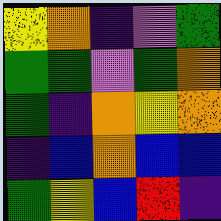[["yellow", "orange", "indigo", "violet", "green"], ["green", "green", "violet", "green", "orange"], ["green", "indigo", "orange", "yellow", "orange"], ["indigo", "blue", "orange", "blue", "blue"], ["green", "yellow", "blue", "red", "indigo"]]